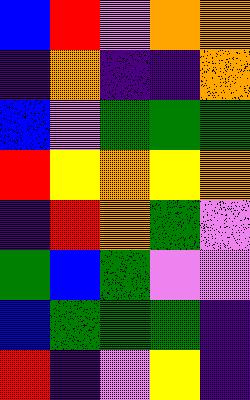[["blue", "red", "violet", "orange", "orange"], ["indigo", "orange", "indigo", "indigo", "orange"], ["blue", "violet", "green", "green", "green"], ["red", "yellow", "orange", "yellow", "orange"], ["indigo", "red", "orange", "green", "violet"], ["green", "blue", "green", "violet", "violet"], ["blue", "green", "green", "green", "indigo"], ["red", "indigo", "violet", "yellow", "indigo"]]